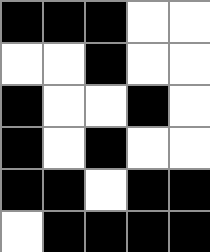[["black", "black", "black", "white", "white"], ["white", "white", "black", "white", "white"], ["black", "white", "white", "black", "white"], ["black", "white", "black", "white", "white"], ["black", "black", "white", "black", "black"], ["white", "black", "black", "black", "black"]]